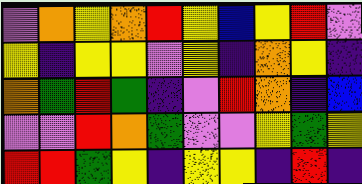[["violet", "orange", "yellow", "orange", "red", "yellow", "blue", "yellow", "red", "violet"], ["yellow", "indigo", "yellow", "yellow", "violet", "yellow", "indigo", "orange", "yellow", "indigo"], ["orange", "green", "red", "green", "indigo", "violet", "red", "orange", "indigo", "blue"], ["violet", "violet", "red", "orange", "green", "violet", "violet", "yellow", "green", "yellow"], ["red", "red", "green", "yellow", "indigo", "yellow", "yellow", "indigo", "red", "indigo"]]